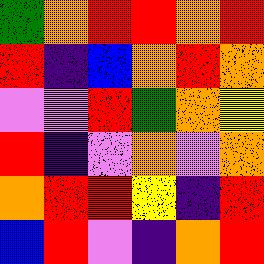[["green", "orange", "red", "red", "orange", "red"], ["red", "indigo", "blue", "orange", "red", "orange"], ["violet", "violet", "red", "green", "orange", "yellow"], ["red", "indigo", "violet", "orange", "violet", "orange"], ["orange", "red", "red", "yellow", "indigo", "red"], ["blue", "red", "violet", "indigo", "orange", "red"]]